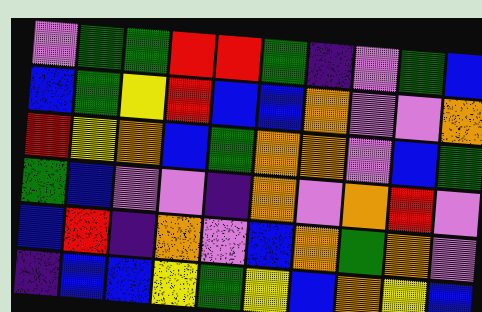[["violet", "green", "green", "red", "red", "green", "indigo", "violet", "green", "blue"], ["blue", "green", "yellow", "red", "blue", "blue", "orange", "violet", "violet", "orange"], ["red", "yellow", "orange", "blue", "green", "orange", "orange", "violet", "blue", "green"], ["green", "blue", "violet", "violet", "indigo", "orange", "violet", "orange", "red", "violet"], ["blue", "red", "indigo", "orange", "violet", "blue", "orange", "green", "orange", "violet"], ["indigo", "blue", "blue", "yellow", "green", "yellow", "blue", "orange", "yellow", "blue"]]